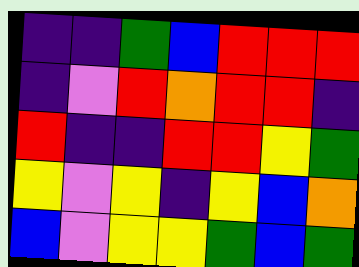[["indigo", "indigo", "green", "blue", "red", "red", "red"], ["indigo", "violet", "red", "orange", "red", "red", "indigo"], ["red", "indigo", "indigo", "red", "red", "yellow", "green"], ["yellow", "violet", "yellow", "indigo", "yellow", "blue", "orange"], ["blue", "violet", "yellow", "yellow", "green", "blue", "green"]]